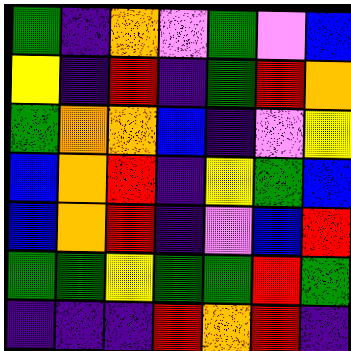[["green", "indigo", "orange", "violet", "green", "violet", "blue"], ["yellow", "indigo", "red", "indigo", "green", "red", "orange"], ["green", "orange", "orange", "blue", "indigo", "violet", "yellow"], ["blue", "orange", "red", "indigo", "yellow", "green", "blue"], ["blue", "orange", "red", "indigo", "violet", "blue", "red"], ["green", "green", "yellow", "green", "green", "red", "green"], ["indigo", "indigo", "indigo", "red", "orange", "red", "indigo"]]